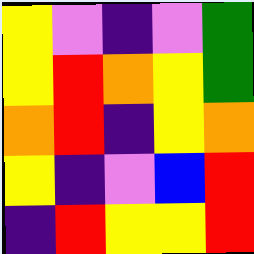[["yellow", "violet", "indigo", "violet", "green"], ["yellow", "red", "orange", "yellow", "green"], ["orange", "red", "indigo", "yellow", "orange"], ["yellow", "indigo", "violet", "blue", "red"], ["indigo", "red", "yellow", "yellow", "red"]]